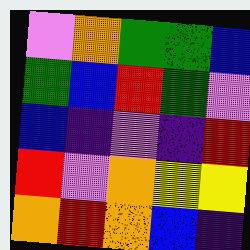[["violet", "orange", "green", "green", "blue"], ["green", "blue", "red", "green", "violet"], ["blue", "indigo", "violet", "indigo", "red"], ["red", "violet", "orange", "yellow", "yellow"], ["orange", "red", "orange", "blue", "indigo"]]